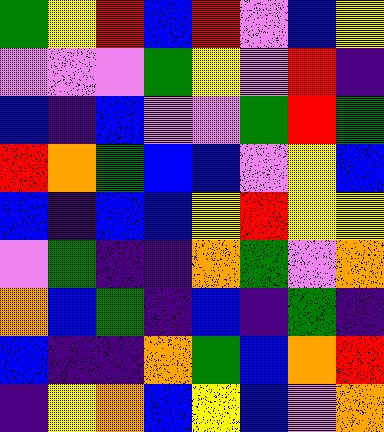[["green", "yellow", "red", "blue", "red", "violet", "blue", "yellow"], ["violet", "violet", "violet", "green", "yellow", "violet", "red", "indigo"], ["blue", "indigo", "blue", "violet", "violet", "green", "red", "green"], ["red", "orange", "green", "blue", "blue", "violet", "yellow", "blue"], ["blue", "indigo", "blue", "blue", "yellow", "red", "yellow", "yellow"], ["violet", "green", "indigo", "indigo", "orange", "green", "violet", "orange"], ["orange", "blue", "green", "indigo", "blue", "indigo", "green", "indigo"], ["blue", "indigo", "indigo", "orange", "green", "blue", "orange", "red"], ["indigo", "yellow", "orange", "blue", "yellow", "blue", "violet", "orange"]]